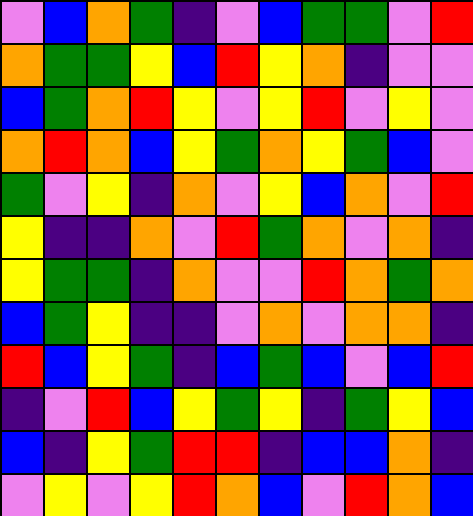[["violet", "blue", "orange", "green", "indigo", "violet", "blue", "green", "green", "violet", "red"], ["orange", "green", "green", "yellow", "blue", "red", "yellow", "orange", "indigo", "violet", "violet"], ["blue", "green", "orange", "red", "yellow", "violet", "yellow", "red", "violet", "yellow", "violet"], ["orange", "red", "orange", "blue", "yellow", "green", "orange", "yellow", "green", "blue", "violet"], ["green", "violet", "yellow", "indigo", "orange", "violet", "yellow", "blue", "orange", "violet", "red"], ["yellow", "indigo", "indigo", "orange", "violet", "red", "green", "orange", "violet", "orange", "indigo"], ["yellow", "green", "green", "indigo", "orange", "violet", "violet", "red", "orange", "green", "orange"], ["blue", "green", "yellow", "indigo", "indigo", "violet", "orange", "violet", "orange", "orange", "indigo"], ["red", "blue", "yellow", "green", "indigo", "blue", "green", "blue", "violet", "blue", "red"], ["indigo", "violet", "red", "blue", "yellow", "green", "yellow", "indigo", "green", "yellow", "blue"], ["blue", "indigo", "yellow", "green", "red", "red", "indigo", "blue", "blue", "orange", "indigo"], ["violet", "yellow", "violet", "yellow", "red", "orange", "blue", "violet", "red", "orange", "blue"]]